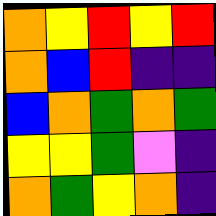[["orange", "yellow", "red", "yellow", "red"], ["orange", "blue", "red", "indigo", "indigo"], ["blue", "orange", "green", "orange", "green"], ["yellow", "yellow", "green", "violet", "indigo"], ["orange", "green", "yellow", "orange", "indigo"]]